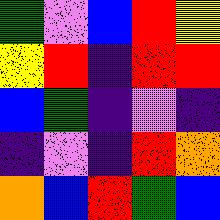[["green", "violet", "blue", "red", "yellow"], ["yellow", "red", "indigo", "red", "red"], ["blue", "green", "indigo", "violet", "indigo"], ["indigo", "violet", "indigo", "red", "orange"], ["orange", "blue", "red", "green", "blue"]]